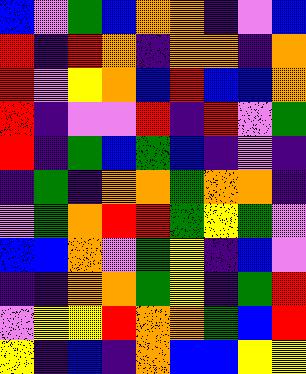[["blue", "violet", "green", "blue", "orange", "orange", "indigo", "violet", "blue"], ["red", "indigo", "red", "orange", "indigo", "orange", "orange", "indigo", "orange"], ["red", "violet", "yellow", "orange", "blue", "red", "blue", "blue", "orange"], ["red", "indigo", "violet", "violet", "red", "indigo", "red", "violet", "green"], ["red", "indigo", "green", "blue", "green", "blue", "indigo", "violet", "indigo"], ["indigo", "green", "indigo", "orange", "orange", "green", "orange", "orange", "indigo"], ["violet", "green", "orange", "red", "red", "green", "yellow", "green", "violet"], ["blue", "blue", "orange", "violet", "green", "yellow", "indigo", "blue", "violet"], ["indigo", "indigo", "orange", "orange", "green", "yellow", "indigo", "green", "red"], ["violet", "yellow", "yellow", "red", "orange", "orange", "green", "blue", "red"], ["yellow", "indigo", "blue", "indigo", "orange", "blue", "blue", "yellow", "yellow"]]